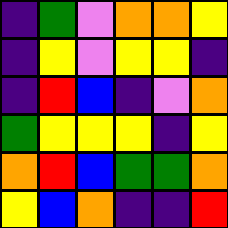[["indigo", "green", "violet", "orange", "orange", "yellow"], ["indigo", "yellow", "violet", "yellow", "yellow", "indigo"], ["indigo", "red", "blue", "indigo", "violet", "orange"], ["green", "yellow", "yellow", "yellow", "indigo", "yellow"], ["orange", "red", "blue", "green", "green", "orange"], ["yellow", "blue", "orange", "indigo", "indigo", "red"]]